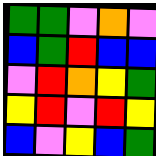[["green", "green", "violet", "orange", "violet"], ["blue", "green", "red", "blue", "blue"], ["violet", "red", "orange", "yellow", "green"], ["yellow", "red", "violet", "red", "yellow"], ["blue", "violet", "yellow", "blue", "green"]]